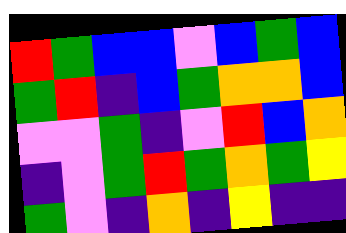[["red", "green", "blue", "blue", "violet", "blue", "green", "blue"], ["green", "red", "indigo", "blue", "green", "orange", "orange", "blue"], ["violet", "violet", "green", "indigo", "violet", "red", "blue", "orange"], ["indigo", "violet", "green", "red", "green", "orange", "green", "yellow"], ["green", "violet", "indigo", "orange", "indigo", "yellow", "indigo", "indigo"]]